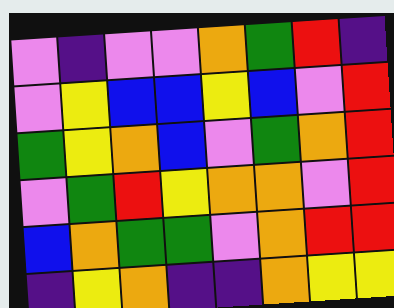[["violet", "indigo", "violet", "violet", "orange", "green", "red", "indigo"], ["violet", "yellow", "blue", "blue", "yellow", "blue", "violet", "red"], ["green", "yellow", "orange", "blue", "violet", "green", "orange", "red"], ["violet", "green", "red", "yellow", "orange", "orange", "violet", "red"], ["blue", "orange", "green", "green", "violet", "orange", "red", "red"], ["indigo", "yellow", "orange", "indigo", "indigo", "orange", "yellow", "yellow"]]